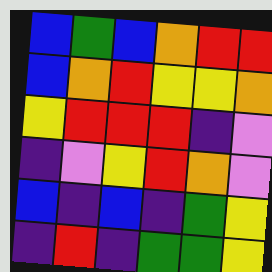[["blue", "green", "blue", "orange", "red", "red"], ["blue", "orange", "red", "yellow", "yellow", "orange"], ["yellow", "red", "red", "red", "indigo", "violet"], ["indigo", "violet", "yellow", "red", "orange", "violet"], ["blue", "indigo", "blue", "indigo", "green", "yellow"], ["indigo", "red", "indigo", "green", "green", "yellow"]]